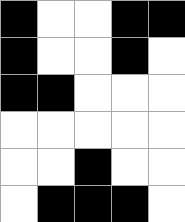[["black", "white", "white", "black", "black"], ["black", "white", "white", "black", "white"], ["black", "black", "white", "white", "white"], ["white", "white", "white", "white", "white"], ["white", "white", "black", "white", "white"], ["white", "black", "black", "black", "white"]]